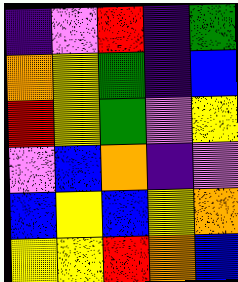[["indigo", "violet", "red", "indigo", "green"], ["orange", "yellow", "green", "indigo", "blue"], ["red", "yellow", "green", "violet", "yellow"], ["violet", "blue", "orange", "indigo", "violet"], ["blue", "yellow", "blue", "yellow", "orange"], ["yellow", "yellow", "red", "orange", "blue"]]